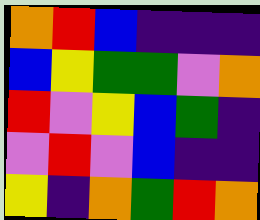[["orange", "red", "blue", "indigo", "indigo", "indigo"], ["blue", "yellow", "green", "green", "violet", "orange"], ["red", "violet", "yellow", "blue", "green", "indigo"], ["violet", "red", "violet", "blue", "indigo", "indigo"], ["yellow", "indigo", "orange", "green", "red", "orange"]]